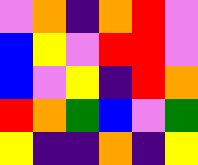[["violet", "orange", "indigo", "orange", "red", "violet"], ["blue", "yellow", "violet", "red", "red", "violet"], ["blue", "violet", "yellow", "indigo", "red", "orange"], ["red", "orange", "green", "blue", "violet", "green"], ["yellow", "indigo", "indigo", "orange", "indigo", "yellow"]]